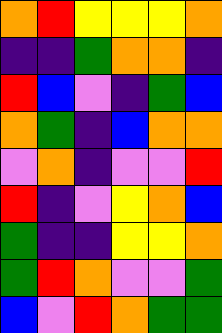[["orange", "red", "yellow", "yellow", "yellow", "orange"], ["indigo", "indigo", "green", "orange", "orange", "indigo"], ["red", "blue", "violet", "indigo", "green", "blue"], ["orange", "green", "indigo", "blue", "orange", "orange"], ["violet", "orange", "indigo", "violet", "violet", "red"], ["red", "indigo", "violet", "yellow", "orange", "blue"], ["green", "indigo", "indigo", "yellow", "yellow", "orange"], ["green", "red", "orange", "violet", "violet", "green"], ["blue", "violet", "red", "orange", "green", "green"]]